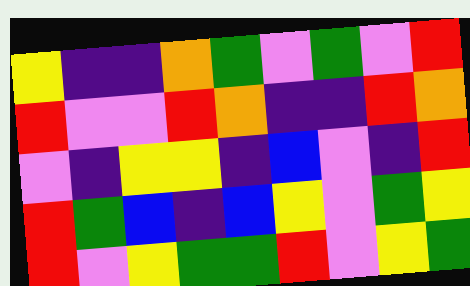[["yellow", "indigo", "indigo", "orange", "green", "violet", "green", "violet", "red"], ["red", "violet", "violet", "red", "orange", "indigo", "indigo", "red", "orange"], ["violet", "indigo", "yellow", "yellow", "indigo", "blue", "violet", "indigo", "red"], ["red", "green", "blue", "indigo", "blue", "yellow", "violet", "green", "yellow"], ["red", "violet", "yellow", "green", "green", "red", "violet", "yellow", "green"]]